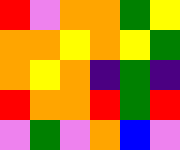[["red", "violet", "orange", "orange", "green", "yellow"], ["orange", "orange", "yellow", "orange", "yellow", "green"], ["orange", "yellow", "orange", "indigo", "green", "indigo"], ["red", "orange", "orange", "red", "green", "red"], ["violet", "green", "violet", "orange", "blue", "violet"]]